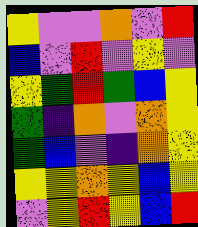[["yellow", "violet", "violet", "orange", "violet", "red"], ["blue", "violet", "red", "violet", "yellow", "violet"], ["yellow", "green", "red", "green", "blue", "yellow"], ["green", "indigo", "orange", "violet", "orange", "yellow"], ["green", "blue", "violet", "indigo", "orange", "yellow"], ["yellow", "yellow", "orange", "yellow", "blue", "yellow"], ["violet", "yellow", "red", "yellow", "blue", "red"]]